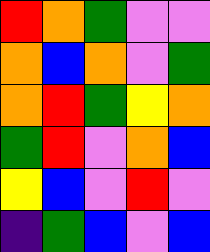[["red", "orange", "green", "violet", "violet"], ["orange", "blue", "orange", "violet", "green"], ["orange", "red", "green", "yellow", "orange"], ["green", "red", "violet", "orange", "blue"], ["yellow", "blue", "violet", "red", "violet"], ["indigo", "green", "blue", "violet", "blue"]]